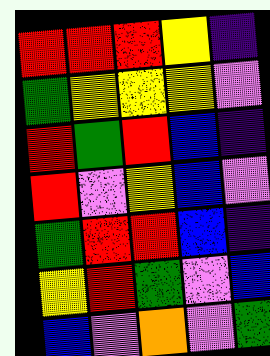[["red", "red", "red", "yellow", "indigo"], ["green", "yellow", "yellow", "yellow", "violet"], ["red", "green", "red", "blue", "indigo"], ["red", "violet", "yellow", "blue", "violet"], ["green", "red", "red", "blue", "indigo"], ["yellow", "red", "green", "violet", "blue"], ["blue", "violet", "orange", "violet", "green"]]